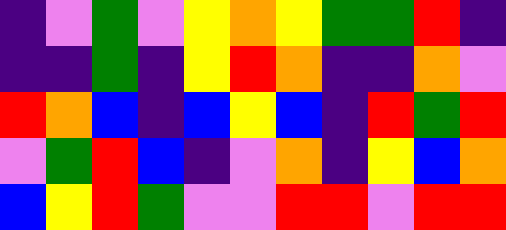[["indigo", "violet", "green", "violet", "yellow", "orange", "yellow", "green", "green", "red", "indigo"], ["indigo", "indigo", "green", "indigo", "yellow", "red", "orange", "indigo", "indigo", "orange", "violet"], ["red", "orange", "blue", "indigo", "blue", "yellow", "blue", "indigo", "red", "green", "red"], ["violet", "green", "red", "blue", "indigo", "violet", "orange", "indigo", "yellow", "blue", "orange"], ["blue", "yellow", "red", "green", "violet", "violet", "red", "red", "violet", "red", "red"]]